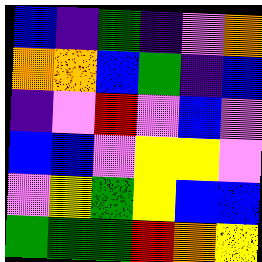[["blue", "indigo", "green", "indigo", "violet", "orange"], ["orange", "orange", "blue", "green", "indigo", "blue"], ["indigo", "violet", "red", "violet", "blue", "violet"], ["blue", "blue", "violet", "yellow", "yellow", "violet"], ["violet", "yellow", "green", "yellow", "blue", "blue"], ["green", "green", "green", "red", "orange", "yellow"]]